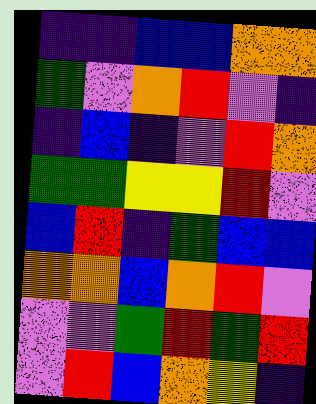[["indigo", "indigo", "blue", "blue", "orange", "orange"], ["green", "violet", "orange", "red", "violet", "indigo"], ["indigo", "blue", "indigo", "violet", "red", "orange"], ["green", "green", "yellow", "yellow", "red", "violet"], ["blue", "red", "indigo", "green", "blue", "blue"], ["orange", "orange", "blue", "orange", "red", "violet"], ["violet", "violet", "green", "red", "green", "red"], ["violet", "red", "blue", "orange", "yellow", "indigo"]]